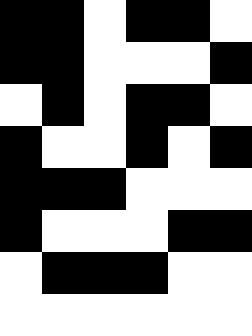[["black", "black", "white", "black", "black", "white"], ["black", "black", "white", "white", "white", "black"], ["white", "black", "white", "black", "black", "white"], ["black", "white", "white", "black", "white", "black"], ["black", "black", "black", "white", "white", "white"], ["black", "white", "white", "white", "black", "black"], ["white", "black", "black", "black", "white", "white"], ["white", "white", "white", "white", "white", "white"]]